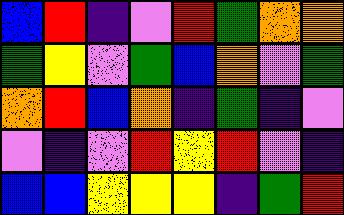[["blue", "red", "indigo", "violet", "red", "green", "orange", "orange"], ["green", "yellow", "violet", "green", "blue", "orange", "violet", "green"], ["orange", "red", "blue", "orange", "indigo", "green", "indigo", "violet"], ["violet", "indigo", "violet", "red", "yellow", "red", "violet", "indigo"], ["blue", "blue", "yellow", "yellow", "yellow", "indigo", "green", "red"]]